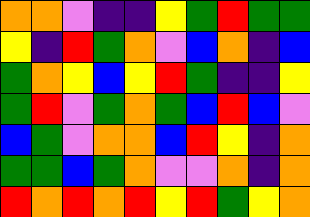[["orange", "orange", "violet", "indigo", "indigo", "yellow", "green", "red", "green", "green"], ["yellow", "indigo", "red", "green", "orange", "violet", "blue", "orange", "indigo", "blue"], ["green", "orange", "yellow", "blue", "yellow", "red", "green", "indigo", "indigo", "yellow"], ["green", "red", "violet", "green", "orange", "green", "blue", "red", "blue", "violet"], ["blue", "green", "violet", "orange", "orange", "blue", "red", "yellow", "indigo", "orange"], ["green", "green", "blue", "green", "orange", "violet", "violet", "orange", "indigo", "orange"], ["red", "orange", "red", "orange", "red", "yellow", "red", "green", "yellow", "orange"]]